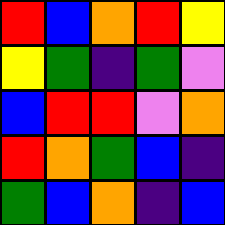[["red", "blue", "orange", "red", "yellow"], ["yellow", "green", "indigo", "green", "violet"], ["blue", "red", "red", "violet", "orange"], ["red", "orange", "green", "blue", "indigo"], ["green", "blue", "orange", "indigo", "blue"]]